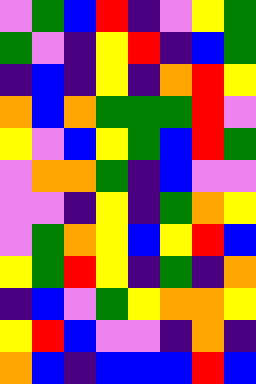[["violet", "green", "blue", "red", "indigo", "violet", "yellow", "green"], ["green", "violet", "indigo", "yellow", "red", "indigo", "blue", "green"], ["indigo", "blue", "indigo", "yellow", "indigo", "orange", "red", "yellow"], ["orange", "blue", "orange", "green", "green", "green", "red", "violet"], ["yellow", "violet", "blue", "yellow", "green", "blue", "red", "green"], ["violet", "orange", "orange", "green", "indigo", "blue", "violet", "violet"], ["violet", "violet", "indigo", "yellow", "indigo", "green", "orange", "yellow"], ["violet", "green", "orange", "yellow", "blue", "yellow", "red", "blue"], ["yellow", "green", "red", "yellow", "indigo", "green", "indigo", "orange"], ["indigo", "blue", "violet", "green", "yellow", "orange", "orange", "yellow"], ["yellow", "red", "blue", "violet", "violet", "indigo", "orange", "indigo"], ["orange", "blue", "indigo", "blue", "blue", "blue", "red", "blue"]]